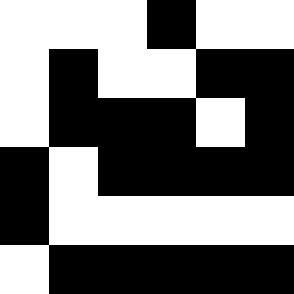[["white", "white", "white", "black", "white", "white"], ["white", "black", "white", "white", "black", "black"], ["white", "black", "black", "black", "white", "black"], ["black", "white", "black", "black", "black", "black"], ["black", "white", "white", "white", "white", "white"], ["white", "black", "black", "black", "black", "black"]]